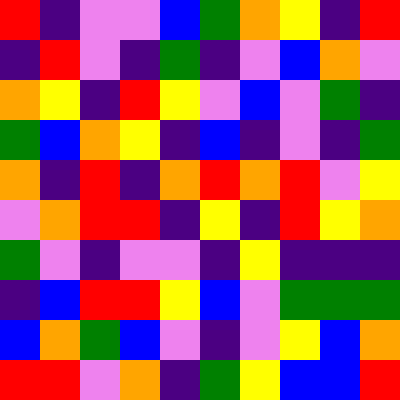[["red", "indigo", "violet", "violet", "blue", "green", "orange", "yellow", "indigo", "red"], ["indigo", "red", "violet", "indigo", "green", "indigo", "violet", "blue", "orange", "violet"], ["orange", "yellow", "indigo", "red", "yellow", "violet", "blue", "violet", "green", "indigo"], ["green", "blue", "orange", "yellow", "indigo", "blue", "indigo", "violet", "indigo", "green"], ["orange", "indigo", "red", "indigo", "orange", "red", "orange", "red", "violet", "yellow"], ["violet", "orange", "red", "red", "indigo", "yellow", "indigo", "red", "yellow", "orange"], ["green", "violet", "indigo", "violet", "violet", "indigo", "yellow", "indigo", "indigo", "indigo"], ["indigo", "blue", "red", "red", "yellow", "blue", "violet", "green", "green", "green"], ["blue", "orange", "green", "blue", "violet", "indigo", "violet", "yellow", "blue", "orange"], ["red", "red", "violet", "orange", "indigo", "green", "yellow", "blue", "blue", "red"]]